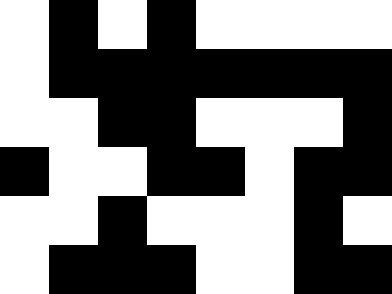[["white", "black", "white", "black", "white", "white", "white", "white"], ["white", "black", "black", "black", "black", "black", "black", "black"], ["white", "white", "black", "black", "white", "white", "white", "black"], ["black", "white", "white", "black", "black", "white", "black", "black"], ["white", "white", "black", "white", "white", "white", "black", "white"], ["white", "black", "black", "black", "white", "white", "black", "black"]]